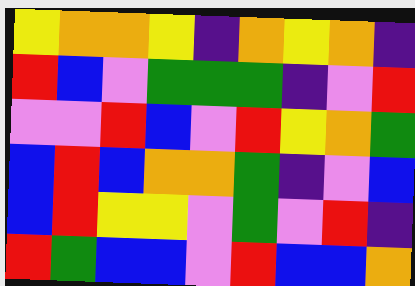[["yellow", "orange", "orange", "yellow", "indigo", "orange", "yellow", "orange", "indigo"], ["red", "blue", "violet", "green", "green", "green", "indigo", "violet", "red"], ["violet", "violet", "red", "blue", "violet", "red", "yellow", "orange", "green"], ["blue", "red", "blue", "orange", "orange", "green", "indigo", "violet", "blue"], ["blue", "red", "yellow", "yellow", "violet", "green", "violet", "red", "indigo"], ["red", "green", "blue", "blue", "violet", "red", "blue", "blue", "orange"]]